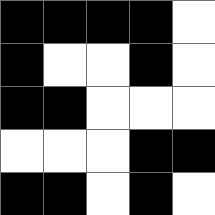[["black", "black", "black", "black", "white"], ["black", "white", "white", "black", "white"], ["black", "black", "white", "white", "white"], ["white", "white", "white", "black", "black"], ["black", "black", "white", "black", "white"]]